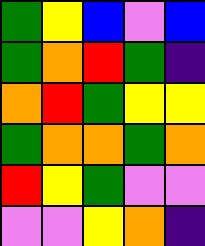[["green", "yellow", "blue", "violet", "blue"], ["green", "orange", "red", "green", "indigo"], ["orange", "red", "green", "yellow", "yellow"], ["green", "orange", "orange", "green", "orange"], ["red", "yellow", "green", "violet", "violet"], ["violet", "violet", "yellow", "orange", "indigo"]]